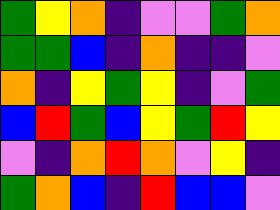[["green", "yellow", "orange", "indigo", "violet", "violet", "green", "orange"], ["green", "green", "blue", "indigo", "orange", "indigo", "indigo", "violet"], ["orange", "indigo", "yellow", "green", "yellow", "indigo", "violet", "green"], ["blue", "red", "green", "blue", "yellow", "green", "red", "yellow"], ["violet", "indigo", "orange", "red", "orange", "violet", "yellow", "indigo"], ["green", "orange", "blue", "indigo", "red", "blue", "blue", "violet"]]